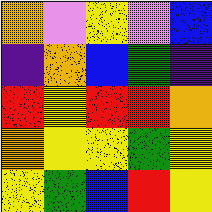[["orange", "violet", "yellow", "violet", "blue"], ["indigo", "orange", "blue", "green", "indigo"], ["red", "yellow", "red", "red", "orange"], ["orange", "yellow", "yellow", "green", "yellow"], ["yellow", "green", "blue", "red", "yellow"]]